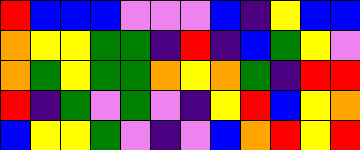[["red", "blue", "blue", "blue", "violet", "violet", "violet", "blue", "indigo", "yellow", "blue", "blue"], ["orange", "yellow", "yellow", "green", "green", "indigo", "red", "indigo", "blue", "green", "yellow", "violet"], ["orange", "green", "yellow", "green", "green", "orange", "yellow", "orange", "green", "indigo", "red", "red"], ["red", "indigo", "green", "violet", "green", "violet", "indigo", "yellow", "red", "blue", "yellow", "orange"], ["blue", "yellow", "yellow", "green", "violet", "indigo", "violet", "blue", "orange", "red", "yellow", "red"]]